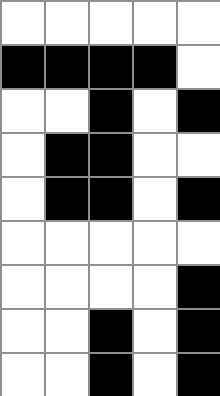[["white", "white", "white", "white", "white"], ["black", "black", "black", "black", "white"], ["white", "white", "black", "white", "black"], ["white", "black", "black", "white", "white"], ["white", "black", "black", "white", "black"], ["white", "white", "white", "white", "white"], ["white", "white", "white", "white", "black"], ["white", "white", "black", "white", "black"], ["white", "white", "black", "white", "black"]]